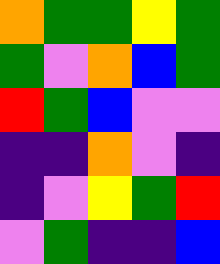[["orange", "green", "green", "yellow", "green"], ["green", "violet", "orange", "blue", "green"], ["red", "green", "blue", "violet", "violet"], ["indigo", "indigo", "orange", "violet", "indigo"], ["indigo", "violet", "yellow", "green", "red"], ["violet", "green", "indigo", "indigo", "blue"]]